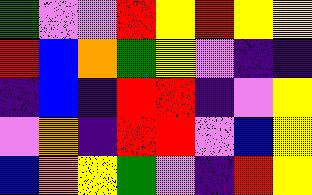[["green", "violet", "violet", "red", "yellow", "red", "yellow", "yellow"], ["red", "blue", "orange", "green", "yellow", "violet", "indigo", "indigo"], ["indigo", "blue", "indigo", "red", "red", "indigo", "violet", "yellow"], ["violet", "orange", "indigo", "red", "red", "violet", "blue", "yellow"], ["blue", "orange", "yellow", "green", "violet", "indigo", "red", "yellow"]]